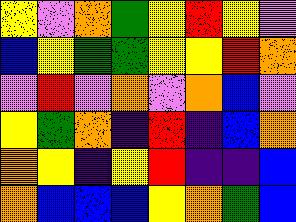[["yellow", "violet", "orange", "green", "yellow", "red", "yellow", "violet"], ["blue", "yellow", "green", "green", "yellow", "yellow", "red", "orange"], ["violet", "red", "violet", "orange", "violet", "orange", "blue", "violet"], ["yellow", "green", "orange", "indigo", "red", "indigo", "blue", "orange"], ["orange", "yellow", "indigo", "yellow", "red", "indigo", "indigo", "blue"], ["orange", "blue", "blue", "blue", "yellow", "orange", "green", "blue"]]